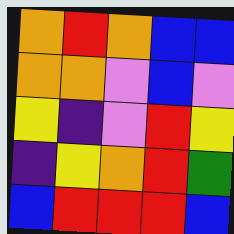[["orange", "red", "orange", "blue", "blue"], ["orange", "orange", "violet", "blue", "violet"], ["yellow", "indigo", "violet", "red", "yellow"], ["indigo", "yellow", "orange", "red", "green"], ["blue", "red", "red", "red", "blue"]]